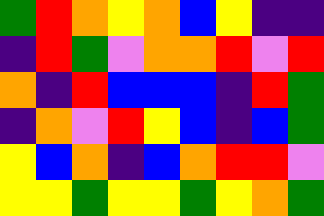[["green", "red", "orange", "yellow", "orange", "blue", "yellow", "indigo", "indigo"], ["indigo", "red", "green", "violet", "orange", "orange", "red", "violet", "red"], ["orange", "indigo", "red", "blue", "blue", "blue", "indigo", "red", "green"], ["indigo", "orange", "violet", "red", "yellow", "blue", "indigo", "blue", "green"], ["yellow", "blue", "orange", "indigo", "blue", "orange", "red", "red", "violet"], ["yellow", "yellow", "green", "yellow", "yellow", "green", "yellow", "orange", "green"]]